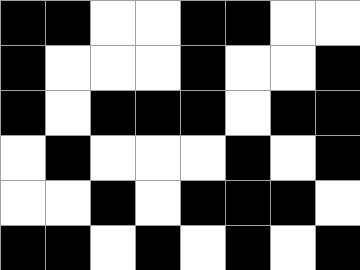[["black", "black", "white", "white", "black", "black", "white", "white"], ["black", "white", "white", "white", "black", "white", "white", "black"], ["black", "white", "black", "black", "black", "white", "black", "black"], ["white", "black", "white", "white", "white", "black", "white", "black"], ["white", "white", "black", "white", "black", "black", "black", "white"], ["black", "black", "white", "black", "white", "black", "white", "black"]]